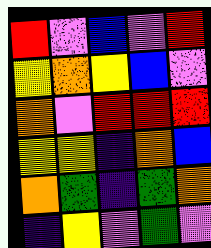[["red", "violet", "blue", "violet", "red"], ["yellow", "orange", "yellow", "blue", "violet"], ["orange", "violet", "red", "red", "red"], ["yellow", "yellow", "indigo", "orange", "blue"], ["orange", "green", "indigo", "green", "orange"], ["indigo", "yellow", "violet", "green", "violet"]]